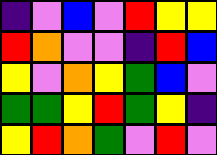[["indigo", "violet", "blue", "violet", "red", "yellow", "yellow"], ["red", "orange", "violet", "violet", "indigo", "red", "blue"], ["yellow", "violet", "orange", "yellow", "green", "blue", "violet"], ["green", "green", "yellow", "red", "green", "yellow", "indigo"], ["yellow", "red", "orange", "green", "violet", "red", "violet"]]